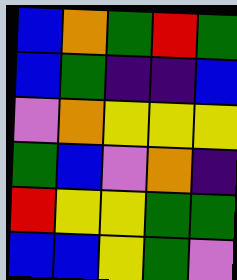[["blue", "orange", "green", "red", "green"], ["blue", "green", "indigo", "indigo", "blue"], ["violet", "orange", "yellow", "yellow", "yellow"], ["green", "blue", "violet", "orange", "indigo"], ["red", "yellow", "yellow", "green", "green"], ["blue", "blue", "yellow", "green", "violet"]]